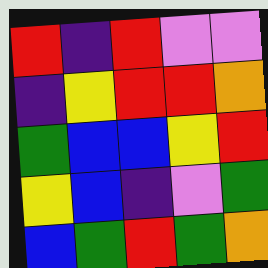[["red", "indigo", "red", "violet", "violet"], ["indigo", "yellow", "red", "red", "orange"], ["green", "blue", "blue", "yellow", "red"], ["yellow", "blue", "indigo", "violet", "green"], ["blue", "green", "red", "green", "orange"]]